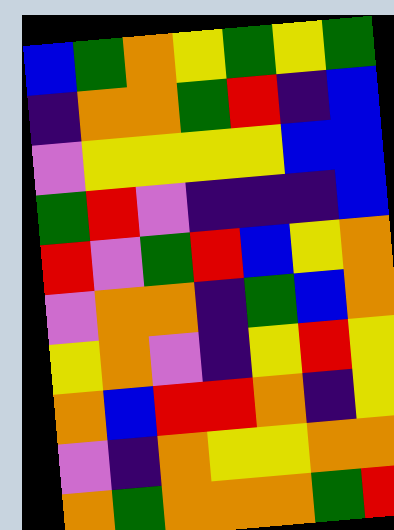[["blue", "green", "orange", "yellow", "green", "yellow", "green"], ["indigo", "orange", "orange", "green", "red", "indigo", "blue"], ["violet", "yellow", "yellow", "yellow", "yellow", "blue", "blue"], ["green", "red", "violet", "indigo", "indigo", "indigo", "blue"], ["red", "violet", "green", "red", "blue", "yellow", "orange"], ["violet", "orange", "orange", "indigo", "green", "blue", "orange"], ["yellow", "orange", "violet", "indigo", "yellow", "red", "yellow"], ["orange", "blue", "red", "red", "orange", "indigo", "yellow"], ["violet", "indigo", "orange", "yellow", "yellow", "orange", "orange"], ["orange", "green", "orange", "orange", "orange", "green", "red"]]